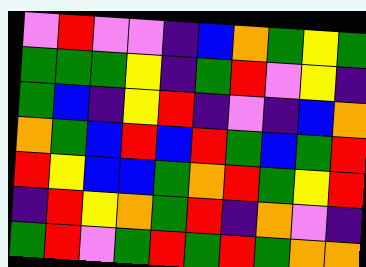[["violet", "red", "violet", "violet", "indigo", "blue", "orange", "green", "yellow", "green"], ["green", "green", "green", "yellow", "indigo", "green", "red", "violet", "yellow", "indigo"], ["green", "blue", "indigo", "yellow", "red", "indigo", "violet", "indigo", "blue", "orange"], ["orange", "green", "blue", "red", "blue", "red", "green", "blue", "green", "red"], ["red", "yellow", "blue", "blue", "green", "orange", "red", "green", "yellow", "red"], ["indigo", "red", "yellow", "orange", "green", "red", "indigo", "orange", "violet", "indigo"], ["green", "red", "violet", "green", "red", "green", "red", "green", "orange", "orange"]]